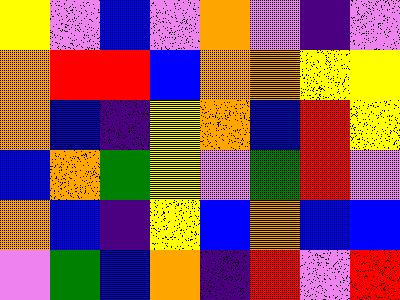[["yellow", "violet", "blue", "violet", "orange", "violet", "indigo", "violet"], ["orange", "red", "red", "blue", "orange", "orange", "yellow", "yellow"], ["orange", "blue", "indigo", "yellow", "orange", "blue", "red", "yellow"], ["blue", "orange", "green", "yellow", "violet", "green", "red", "violet"], ["orange", "blue", "indigo", "yellow", "blue", "orange", "blue", "blue"], ["violet", "green", "blue", "orange", "indigo", "red", "violet", "red"]]